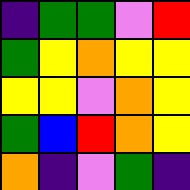[["indigo", "green", "green", "violet", "red"], ["green", "yellow", "orange", "yellow", "yellow"], ["yellow", "yellow", "violet", "orange", "yellow"], ["green", "blue", "red", "orange", "yellow"], ["orange", "indigo", "violet", "green", "indigo"]]